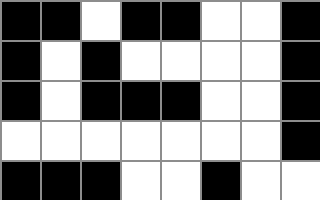[["black", "black", "white", "black", "black", "white", "white", "black"], ["black", "white", "black", "white", "white", "white", "white", "black"], ["black", "white", "black", "black", "black", "white", "white", "black"], ["white", "white", "white", "white", "white", "white", "white", "black"], ["black", "black", "black", "white", "white", "black", "white", "white"]]